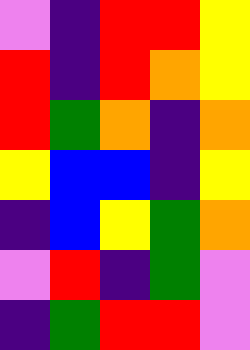[["violet", "indigo", "red", "red", "yellow"], ["red", "indigo", "red", "orange", "yellow"], ["red", "green", "orange", "indigo", "orange"], ["yellow", "blue", "blue", "indigo", "yellow"], ["indigo", "blue", "yellow", "green", "orange"], ["violet", "red", "indigo", "green", "violet"], ["indigo", "green", "red", "red", "violet"]]